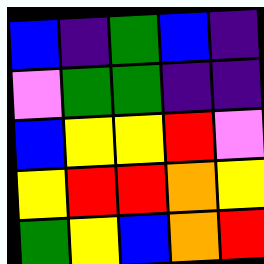[["blue", "indigo", "green", "blue", "indigo"], ["violet", "green", "green", "indigo", "indigo"], ["blue", "yellow", "yellow", "red", "violet"], ["yellow", "red", "red", "orange", "yellow"], ["green", "yellow", "blue", "orange", "red"]]